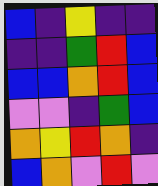[["blue", "indigo", "yellow", "indigo", "indigo"], ["indigo", "indigo", "green", "red", "blue"], ["blue", "blue", "orange", "red", "blue"], ["violet", "violet", "indigo", "green", "blue"], ["orange", "yellow", "red", "orange", "indigo"], ["blue", "orange", "violet", "red", "violet"]]